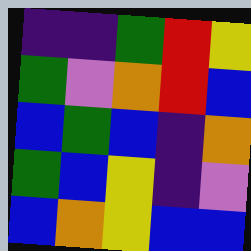[["indigo", "indigo", "green", "red", "yellow"], ["green", "violet", "orange", "red", "blue"], ["blue", "green", "blue", "indigo", "orange"], ["green", "blue", "yellow", "indigo", "violet"], ["blue", "orange", "yellow", "blue", "blue"]]